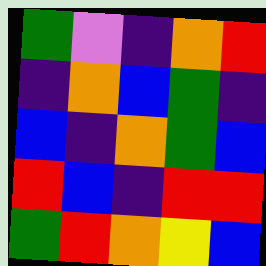[["green", "violet", "indigo", "orange", "red"], ["indigo", "orange", "blue", "green", "indigo"], ["blue", "indigo", "orange", "green", "blue"], ["red", "blue", "indigo", "red", "red"], ["green", "red", "orange", "yellow", "blue"]]